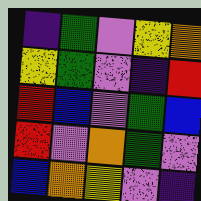[["indigo", "green", "violet", "yellow", "orange"], ["yellow", "green", "violet", "indigo", "red"], ["red", "blue", "violet", "green", "blue"], ["red", "violet", "orange", "green", "violet"], ["blue", "orange", "yellow", "violet", "indigo"]]